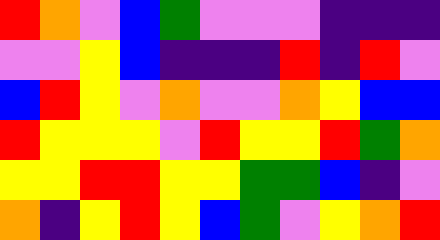[["red", "orange", "violet", "blue", "green", "violet", "violet", "violet", "indigo", "indigo", "indigo"], ["violet", "violet", "yellow", "blue", "indigo", "indigo", "indigo", "red", "indigo", "red", "violet"], ["blue", "red", "yellow", "violet", "orange", "violet", "violet", "orange", "yellow", "blue", "blue"], ["red", "yellow", "yellow", "yellow", "violet", "red", "yellow", "yellow", "red", "green", "orange"], ["yellow", "yellow", "red", "red", "yellow", "yellow", "green", "green", "blue", "indigo", "violet"], ["orange", "indigo", "yellow", "red", "yellow", "blue", "green", "violet", "yellow", "orange", "red"]]